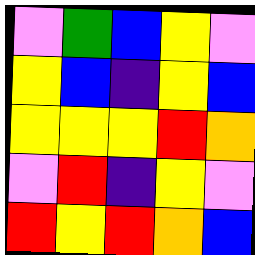[["violet", "green", "blue", "yellow", "violet"], ["yellow", "blue", "indigo", "yellow", "blue"], ["yellow", "yellow", "yellow", "red", "orange"], ["violet", "red", "indigo", "yellow", "violet"], ["red", "yellow", "red", "orange", "blue"]]